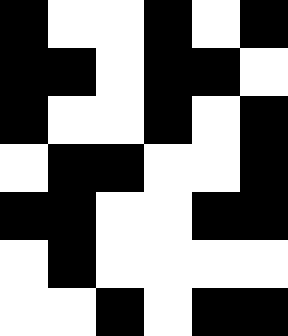[["black", "white", "white", "black", "white", "black"], ["black", "black", "white", "black", "black", "white"], ["black", "white", "white", "black", "white", "black"], ["white", "black", "black", "white", "white", "black"], ["black", "black", "white", "white", "black", "black"], ["white", "black", "white", "white", "white", "white"], ["white", "white", "black", "white", "black", "black"]]